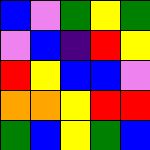[["blue", "violet", "green", "yellow", "green"], ["violet", "blue", "indigo", "red", "yellow"], ["red", "yellow", "blue", "blue", "violet"], ["orange", "orange", "yellow", "red", "red"], ["green", "blue", "yellow", "green", "blue"]]